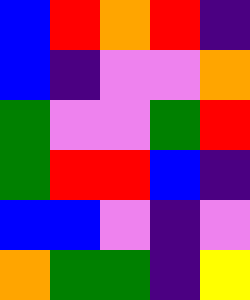[["blue", "red", "orange", "red", "indigo"], ["blue", "indigo", "violet", "violet", "orange"], ["green", "violet", "violet", "green", "red"], ["green", "red", "red", "blue", "indigo"], ["blue", "blue", "violet", "indigo", "violet"], ["orange", "green", "green", "indigo", "yellow"]]